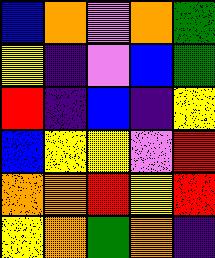[["blue", "orange", "violet", "orange", "green"], ["yellow", "indigo", "violet", "blue", "green"], ["red", "indigo", "blue", "indigo", "yellow"], ["blue", "yellow", "yellow", "violet", "red"], ["orange", "orange", "red", "yellow", "red"], ["yellow", "orange", "green", "orange", "indigo"]]